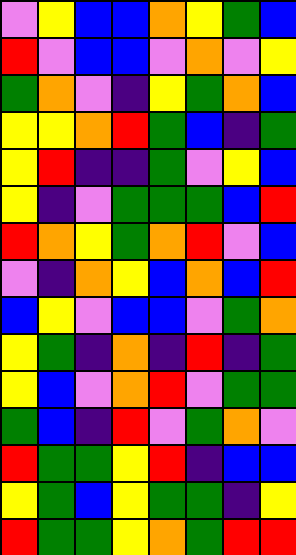[["violet", "yellow", "blue", "blue", "orange", "yellow", "green", "blue"], ["red", "violet", "blue", "blue", "violet", "orange", "violet", "yellow"], ["green", "orange", "violet", "indigo", "yellow", "green", "orange", "blue"], ["yellow", "yellow", "orange", "red", "green", "blue", "indigo", "green"], ["yellow", "red", "indigo", "indigo", "green", "violet", "yellow", "blue"], ["yellow", "indigo", "violet", "green", "green", "green", "blue", "red"], ["red", "orange", "yellow", "green", "orange", "red", "violet", "blue"], ["violet", "indigo", "orange", "yellow", "blue", "orange", "blue", "red"], ["blue", "yellow", "violet", "blue", "blue", "violet", "green", "orange"], ["yellow", "green", "indigo", "orange", "indigo", "red", "indigo", "green"], ["yellow", "blue", "violet", "orange", "red", "violet", "green", "green"], ["green", "blue", "indigo", "red", "violet", "green", "orange", "violet"], ["red", "green", "green", "yellow", "red", "indigo", "blue", "blue"], ["yellow", "green", "blue", "yellow", "green", "green", "indigo", "yellow"], ["red", "green", "green", "yellow", "orange", "green", "red", "red"]]